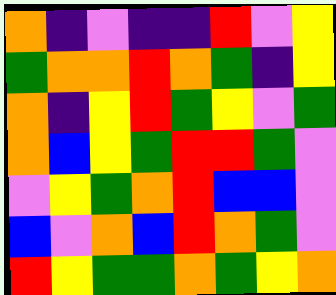[["orange", "indigo", "violet", "indigo", "indigo", "red", "violet", "yellow"], ["green", "orange", "orange", "red", "orange", "green", "indigo", "yellow"], ["orange", "indigo", "yellow", "red", "green", "yellow", "violet", "green"], ["orange", "blue", "yellow", "green", "red", "red", "green", "violet"], ["violet", "yellow", "green", "orange", "red", "blue", "blue", "violet"], ["blue", "violet", "orange", "blue", "red", "orange", "green", "violet"], ["red", "yellow", "green", "green", "orange", "green", "yellow", "orange"]]